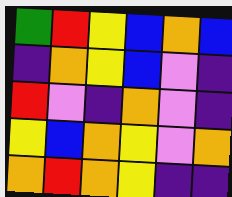[["green", "red", "yellow", "blue", "orange", "blue"], ["indigo", "orange", "yellow", "blue", "violet", "indigo"], ["red", "violet", "indigo", "orange", "violet", "indigo"], ["yellow", "blue", "orange", "yellow", "violet", "orange"], ["orange", "red", "orange", "yellow", "indigo", "indigo"]]